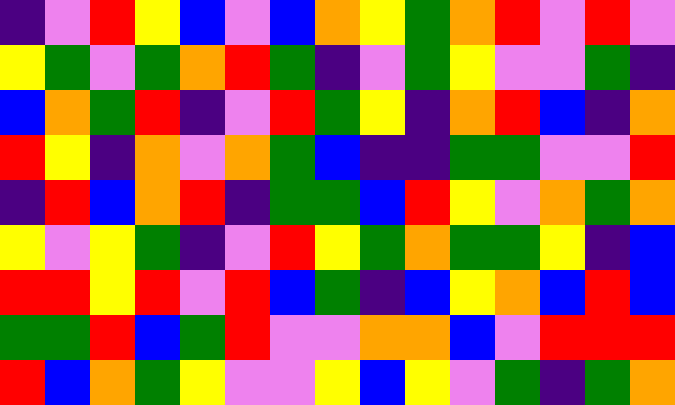[["indigo", "violet", "red", "yellow", "blue", "violet", "blue", "orange", "yellow", "green", "orange", "red", "violet", "red", "violet"], ["yellow", "green", "violet", "green", "orange", "red", "green", "indigo", "violet", "green", "yellow", "violet", "violet", "green", "indigo"], ["blue", "orange", "green", "red", "indigo", "violet", "red", "green", "yellow", "indigo", "orange", "red", "blue", "indigo", "orange"], ["red", "yellow", "indigo", "orange", "violet", "orange", "green", "blue", "indigo", "indigo", "green", "green", "violet", "violet", "red"], ["indigo", "red", "blue", "orange", "red", "indigo", "green", "green", "blue", "red", "yellow", "violet", "orange", "green", "orange"], ["yellow", "violet", "yellow", "green", "indigo", "violet", "red", "yellow", "green", "orange", "green", "green", "yellow", "indigo", "blue"], ["red", "red", "yellow", "red", "violet", "red", "blue", "green", "indigo", "blue", "yellow", "orange", "blue", "red", "blue"], ["green", "green", "red", "blue", "green", "red", "violet", "violet", "orange", "orange", "blue", "violet", "red", "red", "red"], ["red", "blue", "orange", "green", "yellow", "violet", "violet", "yellow", "blue", "yellow", "violet", "green", "indigo", "green", "orange"]]